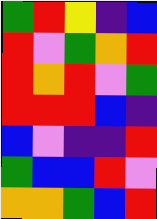[["green", "red", "yellow", "indigo", "blue"], ["red", "violet", "green", "orange", "red"], ["red", "orange", "red", "violet", "green"], ["red", "red", "red", "blue", "indigo"], ["blue", "violet", "indigo", "indigo", "red"], ["green", "blue", "blue", "red", "violet"], ["orange", "orange", "green", "blue", "red"]]